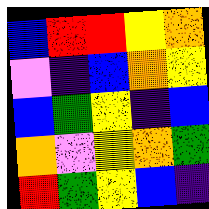[["blue", "red", "red", "yellow", "orange"], ["violet", "indigo", "blue", "orange", "yellow"], ["blue", "green", "yellow", "indigo", "blue"], ["orange", "violet", "yellow", "orange", "green"], ["red", "green", "yellow", "blue", "indigo"]]